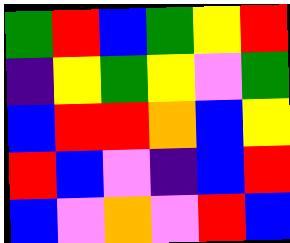[["green", "red", "blue", "green", "yellow", "red"], ["indigo", "yellow", "green", "yellow", "violet", "green"], ["blue", "red", "red", "orange", "blue", "yellow"], ["red", "blue", "violet", "indigo", "blue", "red"], ["blue", "violet", "orange", "violet", "red", "blue"]]